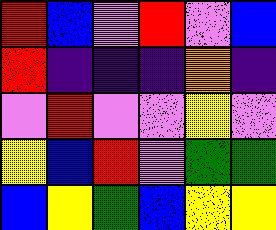[["red", "blue", "violet", "red", "violet", "blue"], ["red", "indigo", "indigo", "indigo", "orange", "indigo"], ["violet", "red", "violet", "violet", "yellow", "violet"], ["yellow", "blue", "red", "violet", "green", "green"], ["blue", "yellow", "green", "blue", "yellow", "yellow"]]